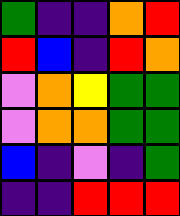[["green", "indigo", "indigo", "orange", "red"], ["red", "blue", "indigo", "red", "orange"], ["violet", "orange", "yellow", "green", "green"], ["violet", "orange", "orange", "green", "green"], ["blue", "indigo", "violet", "indigo", "green"], ["indigo", "indigo", "red", "red", "red"]]